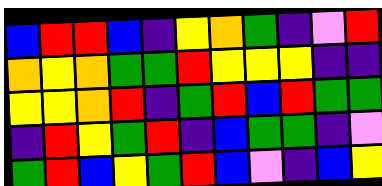[["blue", "red", "red", "blue", "indigo", "yellow", "orange", "green", "indigo", "violet", "red"], ["orange", "yellow", "orange", "green", "green", "red", "yellow", "yellow", "yellow", "indigo", "indigo"], ["yellow", "yellow", "orange", "red", "indigo", "green", "red", "blue", "red", "green", "green"], ["indigo", "red", "yellow", "green", "red", "indigo", "blue", "green", "green", "indigo", "violet"], ["green", "red", "blue", "yellow", "green", "red", "blue", "violet", "indigo", "blue", "yellow"]]